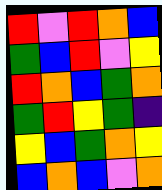[["red", "violet", "red", "orange", "blue"], ["green", "blue", "red", "violet", "yellow"], ["red", "orange", "blue", "green", "orange"], ["green", "red", "yellow", "green", "indigo"], ["yellow", "blue", "green", "orange", "yellow"], ["blue", "orange", "blue", "violet", "orange"]]